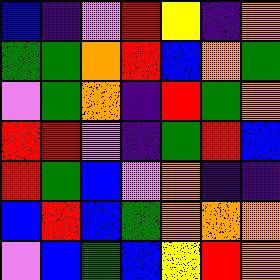[["blue", "indigo", "violet", "red", "yellow", "indigo", "orange"], ["green", "green", "orange", "red", "blue", "orange", "green"], ["violet", "green", "orange", "indigo", "red", "green", "orange"], ["red", "red", "violet", "indigo", "green", "red", "blue"], ["red", "green", "blue", "violet", "orange", "indigo", "indigo"], ["blue", "red", "blue", "green", "orange", "orange", "orange"], ["violet", "blue", "green", "blue", "yellow", "red", "orange"]]